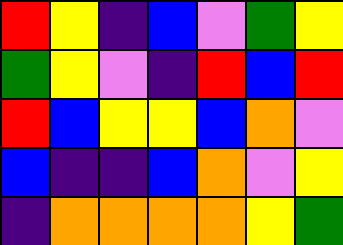[["red", "yellow", "indigo", "blue", "violet", "green", "yellow"], ["green", "yellow", "violet", "indigo", "red", "blue", "red"], ["red", "blue", "yellow", "yellow", "blue", "orange", "violet"], ["blue", "indigo", "indigo", "blue", "orange", "violet", "yellow"], ["indigo", "orange", "orange", "orange", "orange", "yellow", "green"]]